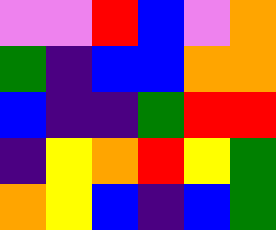[["violet", "violet", "red", "blue", "violet", "orange"], ["green", "indigo", "blue", "blue", "orange", "orange"], ["blue", "indigo", "indigo", "green", "red", "red"], ["indigo", "yellow", "orange", "red", "yellow", "green"], ["orange", "yellow", "blue", "indigo", "blue", "green"]]